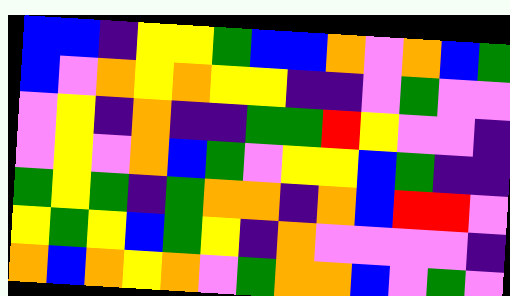[["blue", "blue", "indigo", "yellow", "yellow", "green", "blue", "blue", "orange", "violet", "orange", "blue", "green"], ["blue", "violet", "orange", "yellow", "orange", "yellow", "yellow", "indigo", "indigo", "violet", "green", "violet", "violet"], ["violet", "yellow", "indigo", "orange", "indigo", "indigo", "green", "green", "red", "yellow", "violet", "violet", "indigo"], ["violet", "yellow", "violet", "orange", "blue", "green", "violet", "yellow", "yellow", "blue", "green", "indigo", "indigo"], ["green", "yellow", "green", "indigo", "green", "orange", "orange", "indigo", "orange", "blue", "red", "red", "violet"], ["yellow", "green", "yellow", "blue", "green", "yellow", "indigo", "orange", "violet", "violet", "violet", "violet", "indigo"], ["orange", "blue", "orange", "yellow", "orange", "violet", "green", "orange", "orange", "blue", "violet", "green", "violet"]]